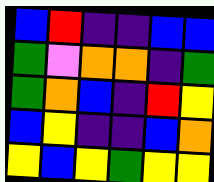[["blue", "red", "indigo", "indigo", "blue", "blue"], ["green", "violet", "orange", "orange", "indigo", "green"], ["green", "orange", "blue", "indigo", "red", "yellow"], ["blue", "yellow", "indigo", "indigo", "blue", "orange"], ["yellow", "blue", "yellow", "green", "yellow", "yellow"]]